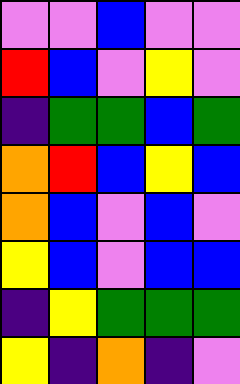[["violet", "violet", "blue", "violet", "violet"], ["red", "blue", "violet", "yellow", "violet"], ["indigo", "green", "green", "blue", "green"], ["orange", "red", "blue", "yellow", "blue"], ["orange", "blue", "violet", "blue", "violet"], ["yellow", "blue", "violet", "blue", "blue"], ["indigo", "yellow", "green", "green", "green"], ["yellow", "indigo", "orange", "indigo", "violet"]]